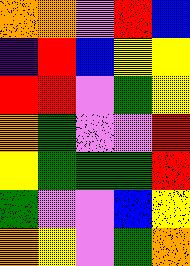[["orange", "orange", "violet", "red", "blue"], ["indigo", "red", "blue", "yellow", "yellow"], ["red", "red", "violet", "green", "yellow"], ["orange", "green", "violet", "violet", "red"], ["yellow", "green", "green", "green", "red"], ["green", "violet", "violet", "blue", "yellow"], ["orange", "yellow", "violet", "green", "orange"]]